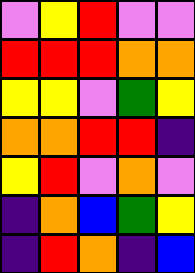[["violet", "yellow", "red", "violet", "violet"], ["red", "red", "red", "orange", "orange"], ["yellow", "yellow", "violet", "green", "yellow"], ["orange", "orange", "red", "red", "indigo"], ["yellow", "red", "violet", "orange", "violet"], ["indigo", "orange", "blue", "green", "yellow"], ["indigo", "red", "orange", "indigo", "blue"]]